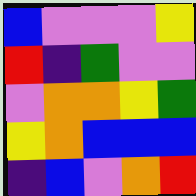[["blue", "violet", "violet", "violet", "yellow"], ["red", "indigo", "green", "violet", "violet"], ["violet", "orange", "orange", "yellow", "green"], ["yellow", "orange", "blue", "blue", "blue"], ["indigo", "blue", "violet", "orange", "red"]]